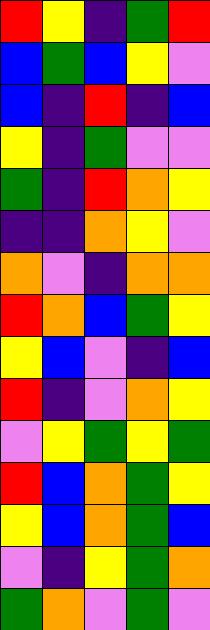[["red", "yellow", "indigo", "green", "red"], ["blue", "green", "blue", "yellow", "violet"], ["blue", "indigo", "red", "indigo", "blue"], ["yellow", "indigo", "green", "violet", "violet"], ["green", "indigo", "red", "orange", "yellow"], ["indigo", "indigo", "orange", "yellow", "violet"], ["orange", "violet", "indigo", "orange", "orange"], ["red", "orange", "blue", "green", "yellow"], ["yellow", "blue", "violet", "indigo", "blue"], ["red", "indigo", "violet", "orange", "yellow"], ["violet", "yellow", "green", "yellow", "green"], ["red", "blue", "orange", "green", "yellow"], ["yellow", "blue", "orange", "green", "blue"], ["violet", "indigo", "yellow", "green", "orange"], ["green", "orange", "violet", "green", "violet"]]